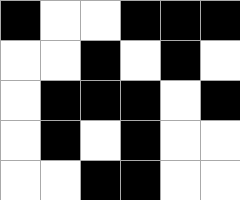[["black", "white", "white", "black", "black", "black"], ["white", "white", "black", "white", "black", "white"], ["white", "black", "black", "black", "white", "black"], ["white", "black", "white", "black", "white", "white"], ["white", "white", "black", "black", "white", "white"]]